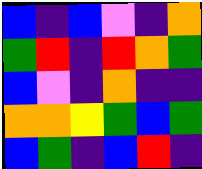[["blue", "indigo", "blue", "violet", "indigo", "orange"], ["green", "red", "indigo", "red", "orange", "green"], ["blue", "violet", "indigo", "orange", "indigo", "indigo"], ["orange", "orange", "yellow", "green", "blue", "green"], ["blue", "green", "indigo", "blue", "red", "indigo"]]